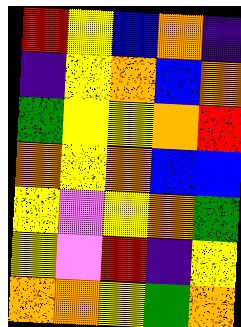[["red", "yellow", "blue", "orange", "indigo"], ["indigo", "yellow", "orange", "blue", "orange"], ["green", "yellow", "yellow", "orange", "red"], ["orange", "yellow", "orange", "blue", "blue"], ["yellow", "violet", "yellow", "orange", "green"], ["yellow", "violet", "red", "indigo", "yellow"], ["orange", "orange", "yellow", "green", "orange"]]